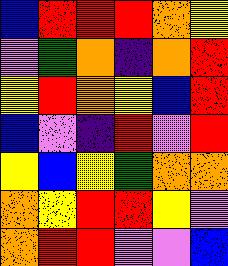[["blue", "red", "red", "red", "orange", "yellow"], ["violet", "green", "orange", "indigo", "orange", "red"], ["yellow", "red", "orange", "yellow", "blue", "red"], ["blue", "violet", "indigo", "red", "violet", "red"], ["yellow", "blue", "yellow", "green", "orange", "orange"], ["orange", "yellow", "red", "red", "yellow", "violet"], ["orange", "red", "red", "violet", "violet", "blue"]]